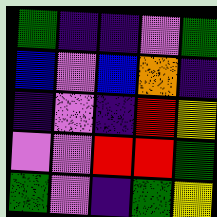[["green", "indigo", "indigo", "violet", "green"], ["blue", "violet", "blue", "orange", "indigo"], ["indigo", "violet", "indigo", "red", "yellow"], ["violet", "violet", "red", "red", "green"], ["green", "violet", "indigo", "green", "yellow"]]